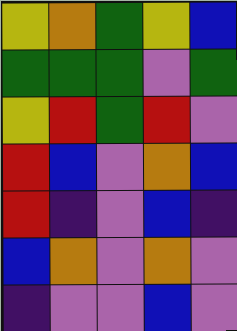[["yellow", "orange", "green", "yellow", "blue"], ["green", "green", "green", "violet", "green"], ["yellow", "red", "green", "red", "violet"], ["red", "blue", "violet", "orange", "blue"], ["red", "indigo", "violet", "blue", "indigo"], ["blue", "orange", "violet", "orange", "violet"], ["indigo", "violet", "violet", "blue", "violet"]]